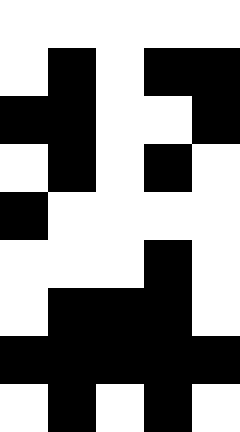[["white", "white", "white", "white", "white"], ["white", "black", "white", "black", "black"], ["black", "black", "white", "white", "black"], ["white", "black", "white", "black", "white"], ["black", "white", "white", "white", "white"], ["white", "white", "white", "black", "white"], ["white", "black", "black", "black", "white"], ["black", "black", "black", "black", "black"], ["white", "black", "white", "black", "white"]]